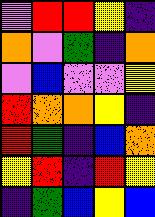[["violet", "red", "red", "yellow", "indigo"], ["orange", "violet", "green", "indigo", "orange"], ["violet", "blue", "violet", "violet", "yellow"], ["red", "orange", "orange", "yellow", "indigo"], ["red", "green", "indigo", "blue", "orange"], ["yellow", "red", "indigo", "red", "yellow"], ["indigo", "green", "blue", "yellow", "blue"]]